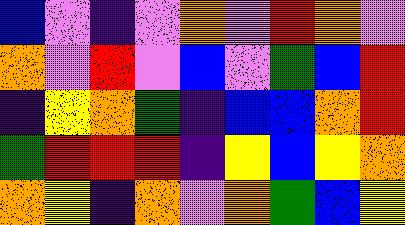[["blue", "violet", "indigo", "violet", "orange", "violet", "red", "orange", "violet"], ["orange", "violet", "red", "violet", "blue", "violet", "green", "blue", "red"], ["indigo", "yellow", "orange", "green", "indigo", "blue", "blue", "orange", "red"], ["green", "red", "red", "red", "indigo", "yellow", "blue", "yellow", "orange"], ["orange", "yellow", "indigo", "orange", "violet", "orange", "green", "blue", "yellow"]]